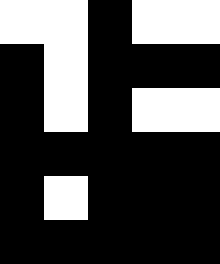[["white", "white", "black", "white", "white"], ["black", "white", "black", "black", "black"], ["black", "white", "black", "white", "white"], ["black", "black", "black", "black", "black"], ["black", "white", "black", "black", "black"], ["black", "black", "black", "black", "black"]]